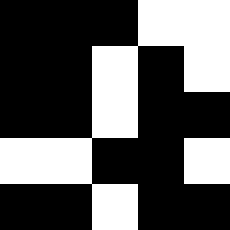[["black", "black", "black", "white", "white"], ["black", "black", "white", "black", "white"], ["black", "black", "white", "black", "black"], ["white", "white", "black", "black", "white"], ["black", "black", "white", "black", "black"]]